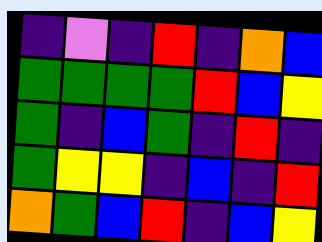[["indigo", "violet", "indigo", "red", "indigo", "orange", "blue"], ["green", "green", "green", "green", "red", "blue", "yellow"], ["green", "indigo", "blue", "green", "indigo", "red", "indigo"], ["green", "yellow", "yellow", "indigo", "blue", "indigo", "red"], ["orange", "green", "blue", "red", "indigo", "blue", "yellow"]]